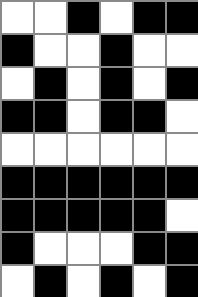[["white", "white", "black", "white", "black", "black"], ["black", "white", "white", "black", "white", "white"], ["white", "black", "white", "black", "white", "black"], ["black", "black", "white", "black", "black", "white"], ["white", "white", "white", "white", "white", "white"], ["black", "black", "black", "black", "black", "black"], ["black", "black", "black", "black", "black", "white"], ["black", "white", "white", "white", "black", "black"], ["white", "black", "white", "black", "white", "black"]]